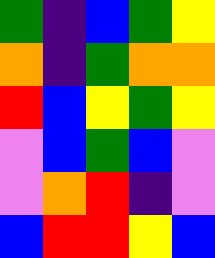[["green", "indigo", "blue", "green", "yellow"], ["orange", "indigo", "green", "orange", "orange"], ["red", "blue", "yellow", "green", "yellow"], ["violet", "blue", "green", "blue", "violet"], ["violet", "orange", "red", "indigo", "violet"], ["blue", "red", "red", "yellow", "blue"]]